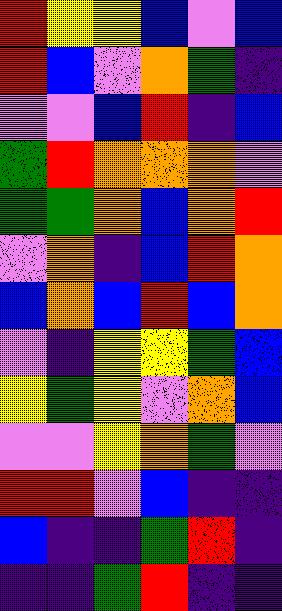[["red", "yellow", "yellow", "blue", "violet", "blue"], ["red", "blue", "violet", "orange", "green", "indigo"], ["violet", "violet", "blue", "red", "indigo", "blue"], ["green", "red", "orange", "orange", "orange", "violet"], ["green", "green", "orange", "blue", "orange", "red"], ["violet", "orange", "indigo", "blue", "red", "orange"], ["blue", "orange", "blue", "red", "blue", "orange"], ["violet", "indigo", "yellow", "yellow", "green", "blue"], ["yellow", "green", "yellow", "violet", "orange", "blue"], ["violet", "violet", "yellow", "orange", "green", "violet"], ["red", "red", "violet", "blue", "indigo", "indigo"], ["blue", "indigo", "indigo", "green", "red", "indigo"], ["indigo", "indigo", "green", "red", "indigo", "indigo"]]